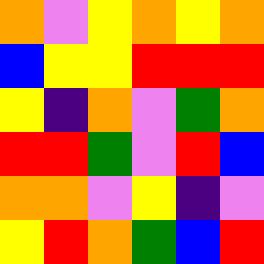[["orange", "violet", "yellow", "orange", "yellow", "orange"], ["blue", "yellow", "yellow", "red", "red", "red"], ["yellow", "indigo", "orange", "violet", "green", "orange"], ["red", "red", "green", "violet", "red", "blue"], ["orange", "orange", "violet", "yellow", "indigo", "violet"], ["yellow", "red", "orange", "green", "blue", "red"]]